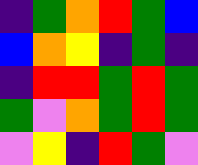[["indigo", "green", "orange", "red", "green", "blue"], ["blue", "orange", "yellow", "indigo", "green", "indigo"], ["indigo", "red", "red", "green", "red", "green"], ["green", "violet", "orange", "green", "red", "green"], ["violet", "yellow", "indigo", "red", "green", "violet"]]